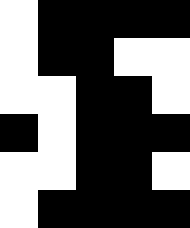[["white", "black", "black", "black", "black"], ["white", "black", "black", "white", "white"], ["white", "white", "black", "black", "white"], ["black", "white", "black", "black", "black"], ["white", "white", "black", "black", "white"], ["white", "black", "black", "black", "black"]]